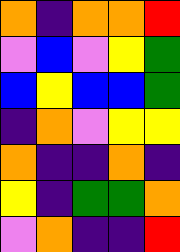[["orange", "indigo", "orange", "orange", "red"], ["violet", "blue", "violet", "yellow", "green"], ["blue", "yellow", "blue", "blue", "green"], ["indigo", "orange", "violet", "yellow", "yellow"], ["orange", "indigo", "indigo", "orange", "indigo"], ["yellow", "indigo", "green", "green", "orange"], ["violet", "orange", "indigo", "indigo", "red"]]